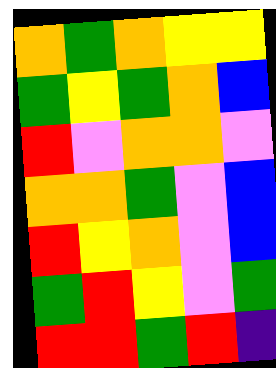[["orange", "green", "orange", "yellow", "yellow"], ["green", "yellow", "green", "orange", "blue"], ["red", "violet", "orange", "orange", "violet"], ["orange", "orange", "green", "violet", "blue"], ["red", "yellow", "orange", "violet", "blue"], ["green", "red", "yellow", "violet", "green"], ["red", "red", "green", "red", "indigo"]]